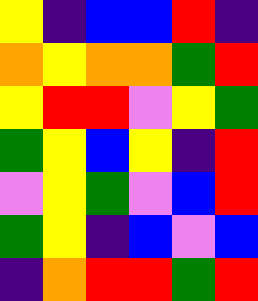[["yellow", "indigo", "blue", "blue", "red", "indigo"], ["orange", "yellow", "orange", "orange", "green", "red"], ["yellow", "red", "red", "violet", "yellow", "green"], ["green", "yellow", "blue", "yellow", "indigo", "red"], ["violet", "yellow", "green", "violet", "blue", "red"], ["green", "yellow", "indigo", "blue", "violet", "blue"], ["indigo", "orange", "red", "red", "green", "red"]]